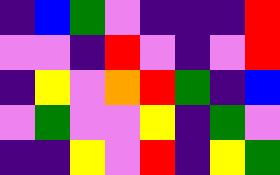[["indigo", "blue", "green", "violet", "indigo", "indigo", "indigo", "red"], ["violet", "violet", "indigo", "red", "violet", "indigo", "violet", "red"], ["indigo", "yellow", "violet", "orange", "red", "green", "indigo", "blue"], ["violet", "green", "violet", "violet", "yellow", "indigo", "green", "violet"], ["indigo", "indigo", "yellow", "violet", "red", "indigo", "yellow", "green"]]